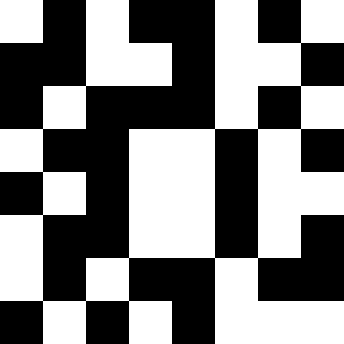[["white", "black", "white", "black", "black", "white", "black", "white"], ["black", "black", "white", "white", "black", "white", "white", "black"], ["black", "white", "black", "black", "black", "white", "black", "white"], ["white", "black", "black", "white", "white", "black", "white", "black"], ["black", "white", "black", "white", "white", "black", "white", "white"], ["white", "black", "black", "white", "white", "black", "white", "black"], ["white", "black", "white", "black", "black", "white", "black", "black"], ["black", "white", "black", "white", "black", "white", "white", "white"]]